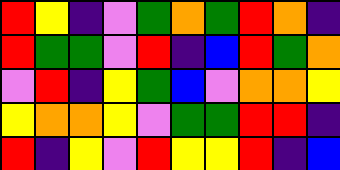[["red", "yellow", "indigo", "violet", "green", "orange", "green", "red", "orange", "indigo"], ["red", "green", "green", "violet", "red", "indigo", "blue", "red", "green", "orange"], ["violet", "red", "indigo", "yellow", "green", "blue", "violet", "orange", "orange", "yellow"], ["yellow", "orange", "orange", "yellow", "violet", "green", "green", "red", "red", "indigo"], ["red", "indigo", "yellow", "violet", "red", "yellow", "yellow", "red", "indigo", "blue"]]